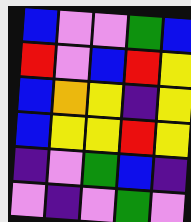[["blue", "violet", "violet", "green", "blue"], ["red", "violet", "blue", "red", "yellow"], ["blue", "orange", "yellow", "indigo", "yellow"], ["blue", "yellow", "yellow", "red", "yellow"], ["indigo", "violet", "green", "blue", "indigo"], ["violet", "indigo", "violet", "green", "violet"]]